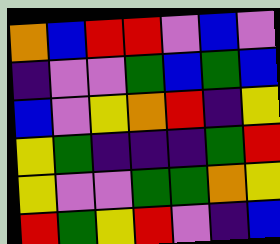[["orange", "blue", "red", "red", "violet", "blue", "violet"], ["indigo", "violet", "violet", "green", "blue", "green", "blue"], ["blue", "violet", "yellow", "orange", "red", "indigo", "yellow"], ["yellow", "green", "indigo", "indigo", "indigo", "green", "red"], ["yellow", "violet", "violet", "green", "green", "orange", "yellow"], ["red", "green", "yellow", "red", "violet", "indigo", "blue"]]